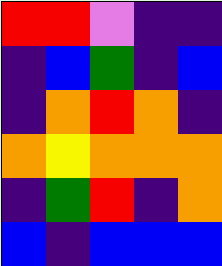[["red", "red", "violet", "indigo", "indigo"], ["indigo", "blue", "green", "indigo", "blue"], ["indigo", "orange", "red", "orange", "indigo"], ["orange", "yellow", "orange", "orange", "orange"], ["indigo", "green", "red", "indigo", "orange"], ["blue", "indigo", "blue", "blue", "blue"]]